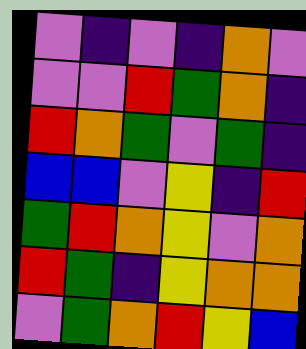[["violet", "indigo", "violet", "indigo", "orange", "violet"], ["violet", "violet", "red", "green", "orange", "indigo"], ["red", "orange", "green", "violet", "green", "indigo"], ["blue", "blue", "violet", "yellow", "indigo", "red"], ["green", "red", "orange", "yellow", "violet", "orange"], ["red", "green", "indigo", "yellow", "orange", "orange"], ["violet", "green", "orange", "red", "yellow", "blue"]]